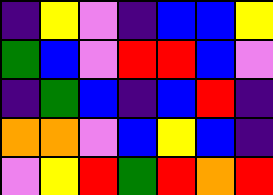[["indigo", "yellow", "violet", "indigo", "blue", "blue", "yellow"], ["green", "blue", "violet", "red", "red", "blue", "violet"], ["indigo", "green", "blue", "indigo", "blue", "red", "indigo"], ["orange", "orange", "violet", "blue", "yellow", "blue", "indigo"], ["violet", "yellow", "red", "green", "red", "orange", "red"]]